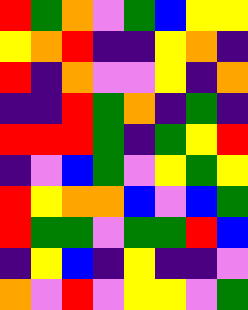[["red", "green", "orange", "violet", "green", "blue", "yellow", "yellow"], ["yellow", "orange", "red", "indigo", "indigo", "yellow", "orange", "indigo"], ["red", "indigo", "orange", "violet", "violet", "yellow", "indigo", "orange"], ["indigo", "indigo", "red", "green", "orange", "indigo", "green", "indigo"], ["red", "red", "red", "green", "indigo", "green", "yellow", "red"], ["indigo", "violet", "blue", "green", "violet", "yellow", "green", "yellow"], ["red", "yellow", "orange", "orange", "blue", "violet", "blue", "green"], ["red", "green", "green", "violet", "green", "green", "red", "blue"], ["indigo", "yellow", "blue", "indigo", "yellow", "indigo", "indigo", "violet"], ["orange", "violet", "red", "violet", "yellow", "yellow", "violet", "green"]]